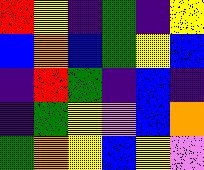[["red", "yellow", "indigo", "green", "indigo", "yellow"], ["blue", "orange", "blue", "green", "yellow", "blue"], ["indigo", "red", "green", "indigo", "blue", "indigo"], ["indigo", "green", "yellow", "violet", "blue", "orange"], ["green", "orange", "yellow", "blue", "yellow", "violet"]]